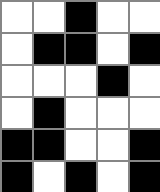[["white", "white", "black", "white", "white"], ["white", "black", "black", "white", "black"], ["white", "white", "white", "black", "white"], ["white", "black", "white", "white", "white"], ["black", "black", "white", "white", "black"], ["black", "white", "black", "white", "black"]]